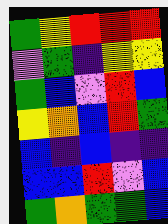[["green", "yellow", "red", "red", "red"], ["violet", "green", "indigo", "yellow", "yellow"], ["green", "blue", "violet", "red", "blue"], ["yellow", "orange", "blue", "red", "green"], ["blue", "indigo", "blue", "indigo", "indigo"], ["blue", "blue", "red", "violet", "blue"], ["green", "orange", "green", "green", "blue"]]